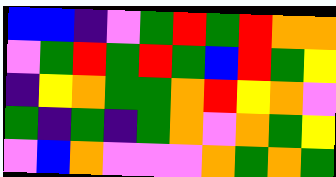[["blue", "blue", "indigo", "violet", "green", "red", "green", "red", "orange", "orange"], ["violet", "green", "red", "green", "red", "green", "blue", "red", "green", "yellow"], ["indigo", "yellow", "orange", "green", "green", "orange", "red", "yellow", "orange", "violet"], ["green", "indigo", "green", "indigo", "green", "orange", "violet", "orange", "green", "yellow"], ["violet", "blue", "orange", "violet", "violet", "violet", "orange", "green", "orange", "green"]]